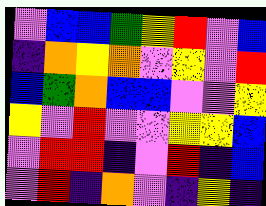[["violet", "blue", "blue", "green", "yellow", "red", "violet", "blue"], ["indigo", "orange", "yellow", "orange", "violet", "yellow", "violet", "red"], ["blue", "green", "orange", "blue", "blue", "violet", "violet", "yellow"], ["yellow", "violet", "red", "violet", "violet", "yellow", "yellow", "blue"], ["violet", "red", "red", "indigo", "violet", "red", "indigo", "blue"], ["violet", "red", "indigo", "orange", "violet", "indigo", "yellow", "indigo"]]